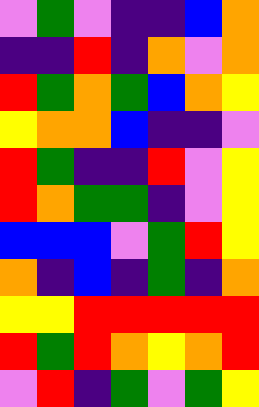[["violet", "green", "violet", "indigo", "indigo", "blue", "orange"], ["indigo", "indigo", "red", "indigo", "orange", "violet", "orange"], ["red", "green", "orange", "green", "blue", "orange", "yellow"], ["yellow", "orange", "orange", "blue", "indigo", "indigo", "violet"], ["red", "green", "indigo", "indigo", "red", "violet", "yellow"], ["red", "orange", "green", "green", "indigo", "violet", "yellow"], ["blue", "blue", "blue", "violet", "green", "red", "yellow"], ["orange", "indigo", "blue", "indigo", "green", "indigo", "orange"], ["yellow", "yellow", "red", "red", "red", "red", "red"], ["red", "green", "red", "orange", "yellow", "orange", "red"], ["violet", "red", "indigo", "green", "violet", "green", "yellow"]]